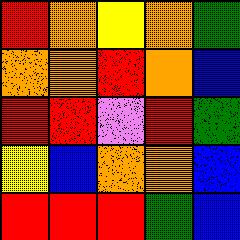[["red", "orange", "yellow", "orange", "green"], ["orange", "orange", "red", "orange", "blue"], ["red", "red", "violet", "red", "green"], ["yellow", "blue", "orange", "orange", "blue"], ["red", "red", "red", "green", "blue"]]